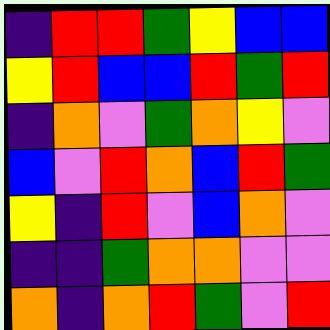[["indigo", "red", "red", "green", "yellow", "blue", "blue"], ["yellow", "red", "blue", "blue", "red", "green", "red"], ["indigo", "orange", "violet", "green", "orange", "yellow", "violet"], ["blue", "violet", "red", "orange", "blue", "red", "green"], ["yellow", "indigo", "red", "violet", "blue", "orange", "violet"], ["indigo", "indigo", "green", "orange", "orange", "violet", "violet"], ["orange", "indigo", "orange", "red", "green", "violet", "red"]]